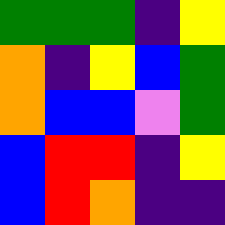[["green", "green", "green", "indigo", "yellow"], ["orange", "indigo", "yellow", "blue", "green"], ["orange", "blue", "blue", "violet", "green"], ["blue", "red", "red", "indigo", "yellow"], ["blue", "red", "orange", "indigo", "indigo"]]